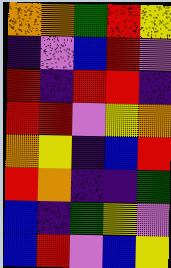[["orange", "orange", "green", "red", "yellow"], ["indigo", "violet", "blue", "red", "violet"], ["red", "indigo", "red", "red", "indigo"], ["red", "red", "violet", "yellow", "orange"], ["orange", "yellow", "indigo", "blue", "red"], ["red", "orange", "indigo", "indigo", "green"], ["blue", "indigo", "green", "yellow", "violet"], ["blue", "red", "violet", "blue", "yellow"]]